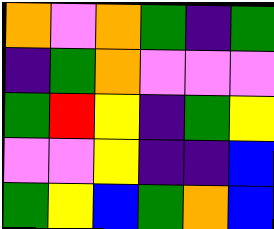[["orange", "violet", "orange", "green", "indigo", "green"], ["indigo", "green", "orange", "violet", "violet", "violet"], ["green", "red", "yellow", "indigo", "green", "yellow"], ["violet", "violet", "yellow", "indigo", "indigo", "blue"], ["green", "yellow", "blue", "green", "orange", "blue"]]